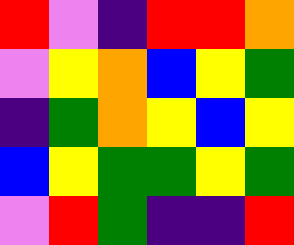[["red", "violet", "indigo", "red", "red", "orange"], ["violet", "yellow", "orange", "blue", "yellow", "green"], ["indigo", "green", "orange", "yellow", "blue", "yellow"], ["blue", "yellow", "green", "green", "yellow", "green"], ["violet", "red", "green", "indigo", "indigo", "red"]]